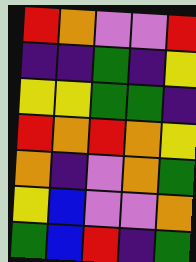[["red", "orange", "violet", "violet", "red"], ["indigo", "indigo", "green", "indigo", "yellow"], ["yellow", "yellow", "green", "green", "indigo"], ["red", "orange", "red", "orange", "yellow"], ["orange", "indigo", "violet", "orange", "green"], ["yellow", "blue", "violet", "violet", "orange"], ["green", "blue", "red", "indigo", "green"]]